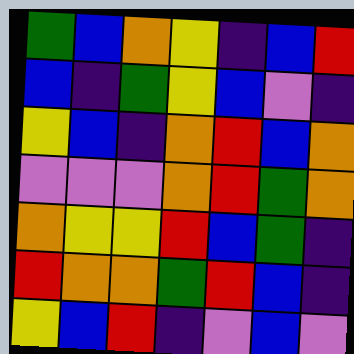[["green", "blue", "orange", "yellow", "indigo", "blue", "red"], ["blue", "indigo", "green", "yellow", "blue", "violet", "indigo"], ["yellow", "blue", "indigo", "orange", "red", "blue", "orange"], ["violet", "violet", "violet", "orange", "red", "green", "orange"], ["orange", "yellow", "yellow", "red", "blue", "green", "indigo"], ["red", "orange", "orange", "green", "red", "blue", "indigo"], ["yellow", "blue", "red", "indigo", "violet", "blue", "violet"]]